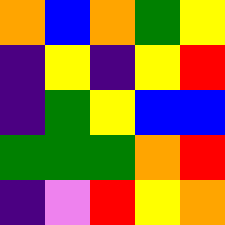[["orange", "blue", "orange", "green", "yellow"], ["indigo", "yellow", "indigo", "yellow", "red"], ["indigo", "green", "yellow", "blue", "blue"], ["green", "green", "green", "orange", "red"], ["indigo", "violet", "red", "yellow", "orange"]]